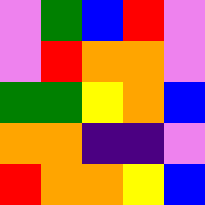[["violet", "green", "blue", "red", "violet"], ["violet", "red", "orange", "orange", "violet"], ["green", "green", "yellow", "orange", "blue"], ["orange", "orange", "indigo", "indigo", "violet"], ["red", "orange", "orange", "yellow", "blue"]]